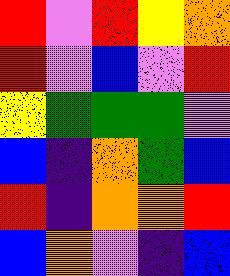[["red", "violet", "red", "yellow", "orange"], ["red", "violet", "blue", "violet", "red"], ["yellow", "green", "green", "green", "violet"], ["blue", "indigo", "orange", "green", "blue"], ["red", "indigo", "orange", "orange", "red"], ["blue", "orange", "violet", "indigo", "blue"]]